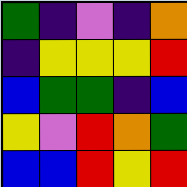[["green", "indigo", "violet", "indigo", "orange"], ["indigo", "yellow", "yellow", "yellow", "red"], ["blue", "green", "green", "indigo", "blue"], ["yellow", "violet", "red", "orange", "green"], ["blue", "blue", "red", "yellow", "red"]]